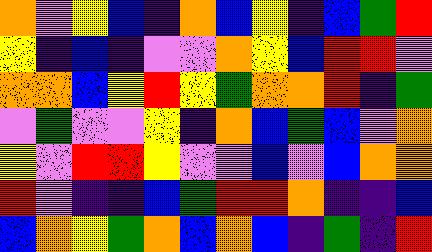[["orange", "violet", "yellow", "blue", "indigo", "orange", "blue", "yellow", "indigo", "blue", "green", "red"], ["yellow", "indigo", "blue", "indigo", "violet", "violet", "orange", "yellow", "blue", "red", "red", "violet"], ["orange", "orange", "blue", "yellow", "red", "yellow", "green", "orange", "orange", "red", "indigo", "green"], ["violet", "green", "violet", "violet", "yellow", "indigo", "orange", "blue", "green", "blue", "violet", "orange"], ["yellow", "violet", "red", "red", "yellow", "violet", "violet", "blue", "violet", "blue", "orange", "orange"], ["red", "violet", "indigo", "indigo", "blue", "green", "red", "red", "orange", "indigo", "indigo", "blue"], ["blue", "orange", "yellow", "green", "orange", "blue", "orange", "blue", "indigo", "green", "indigo", "red"]]